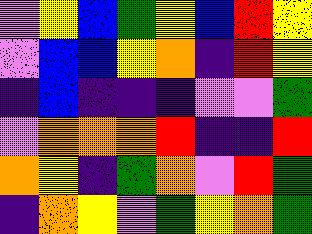[["violet", "yellow", "blue", "green", "yellow", "blue", "red", "yellow"], ["violet", "blue", "blue", "yellow", "orange", "indigo", "red", "yellow"], ["indigo", "blue", "indigo", "indigo", "indigo", "violet", "violet", "green"], ["violet", "orange", "orange", "orange", "red", "indigo", "indigo", "red"], ["orange", "yellow", "indigo", "green", "orange", "violet", "red", "green"], ["indigo", "orange", "yellow", "violet", "green", "yellow", "orange", "green"]]